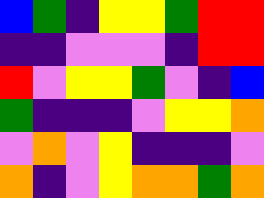[["blue", "green", "indigo", "yellow", "yellow", "green", "red", "red"], ["indigo", "indigo", "violet", "violet", "violet", "indigo", "red", "red"], ["red", "violet", "yellow", "yellow", "green", "violet", "indigo", "blue"], ["green", "indigo", "indigo", "indigo", "violet", "yellow", "yellow", "orange"], ["violet", "orange", "violet", "yellow", "indigo", "indigo", "indigo", "violet"], ["orange", "indigo", "violet", "yellow", "orange", "orange", "green", "orange"]]